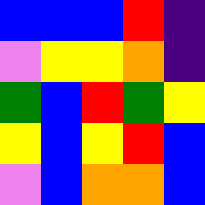[["blue", "blue", "blue", "red", "indigo"], ["violet", "yellow", "yellow", "orange", "indigo"], ["green", "blue", "red", "green", "yellow"], ["yellow", "blue", "yellow", "red", "blue"], ["violet", "blue", "orange", "orange", "blue"]]